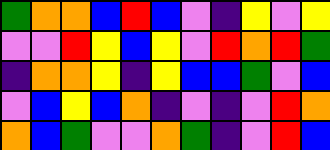[["green", "orange", "orange", "blue", "red", "blue", "violet", "indigo", "yellow", "violet", "yellow"], ["violet", "violet", "red", "yellow", "blue", "yellow", "violet", "red", "orange", "red", "green"], ["indigo", "orange", "orange", "yellow", "indigo", "yellow", "blue", "blue", "green", "violet", "blue"], ["violet", "blue", "yellow", "blue", "orange", "indigo", "violet", "indigo", "violet", "red", "orange"], ["orange", "blue", "green", "violet", "violet", "orange", "green", "indigo", "violet", "red", "blue"]]